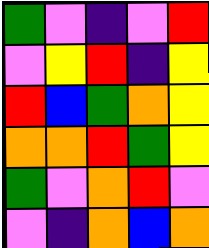[["green", "violet", "indigo", "violet", "red"], ["violet", "yellow", "red", "indigo", "yellow"], ["red", "blue", "green", "orange", "yellow"], ["orange", "orange", "red", "green", "yellow"], ["green", "violet", "orange", "red", "violet"], ["violet", "indigo", "orange", "blue", "orange"]]